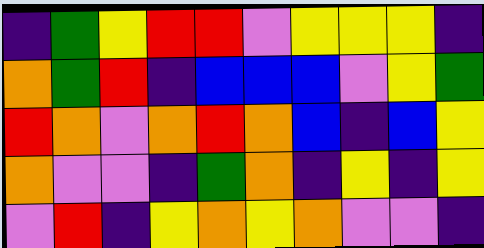[["indigo", "green", "yellow", "red", "red", "violet", "yellow", "yellow", "yellow", "indigo"], ["orange", "green", "red", "indigo", "blue", "blue", "blue", "violet", "yellow", "green"], ["red", "orange", "violet", "orange", "red", "orange", "blue", "indigo", "blue", "yellow"], ["orange", "violet", "violet", "indigo", "green", "orange", "indigo", "yellow", "indigo", "yellow"], ["violet", "red", "indigo", "yellow", "orange", "yellow", "orange", "violet", "violet", "indigo"]]